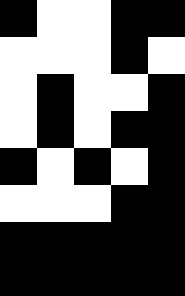[["black", "white", "white", "black", "black"], ["white", "white", "white", "black", "white"], ["white", "black", "white", "white", "black"], ["white", "black", "white", "black", "black"], ["black", "white", "black", "white", "black"], ["white", "white", "white", "black", "black"], ["black", "black", "black", "black", "black"], ["black", "black", "black", "black", "black"]]